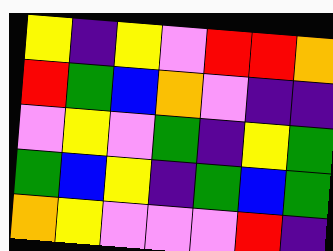[["yellow", "indigo", "yellow", "violet", "red", "red", "orange"], ["red", "green", "blue", "orange", "violet", "indigo", "indigo"], ["violet", "yellow", "violet", "green", "indigo", "yellow", "green"], ["green", "blue", "yellow", "indigo", "green", "blue", "green"], ["orange", "yellow", "violet", "violet", "violet", "red", "indigo"]]